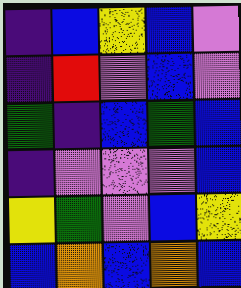[["indigo", "blue", "yellow", "blue", "violet"], ["indigo", "red", "violet", "blue", "violet"], ["green", "indigo", "blue", "green", "blue"], ["indigo", "violet", "violet", "violet", "blue"], ["yellow", "green", "violet", "blue", "yellow"], ["blue", "orange", "blue", "orange", "blue"]]